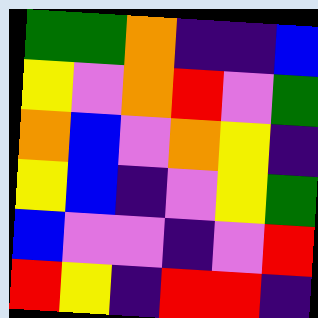[["green", "green", "orange", "indigo", "indigo", "blue"], ["yellow", "violet", "orange", "red", "violet", "green"], ["orange", "blue", "violet", "orange", "yellow", "indigo"], ["yellow", "blue", "indigo", "violet", "yellow", "green"], ["blue", "violet", "violet", "indigo", "violet", "red"], ["red", "yellow", "indigo", "red", "red", "indigo"]]